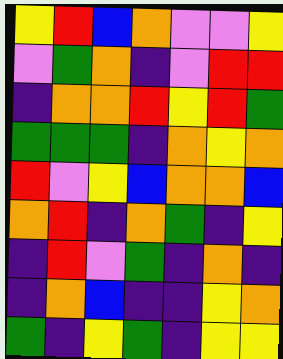[["yellow", "red", "blue", "orange", "violet", "violet", "yellow"], ["violet", "green", "orange", "indigo", "violet", "red", "red"], ["indigo", "orange", "orange", "red", "yellow", "red", "green"], ["green", "green", "green", "indigo", "orange", "yellow", "orange"], ["red", "violet", "yellow", "blue", "orange", "orange", "blue"], ["orange", "red", "indigo", "orange", "green", "indigo", "yellow"], ["indigo", "red", "violet", "green", "indigo", "orange", "indigo"], ["indigo", "orange", "blue", "indigo", "indigo", "yellow", "orange"], ["green", "indigo", "yellow", "green", "indigo", "yellow", "yellow"]]